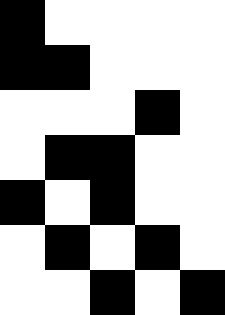[["black", "white", "white", "white", "white"], ["black", "black", "white", "white", "white"], ["white", "white", "white", "black", "white"], ["white", "black", "black", "white", "white"], ["black", "white", "black", "white", "white"], ["white", "black", "white", "black", "white"], ["white", "white", "black", "white", "black"]]